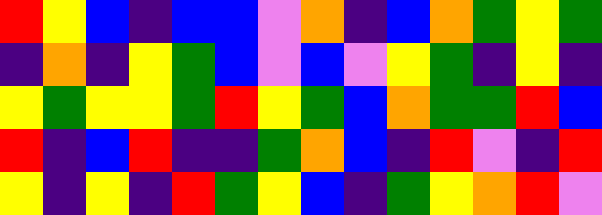[["red", "yellow", "blue", "indigo", "blue", "blue", "violet", "orange", "indigo", "blue", "orange", "green", "yellow", "green"], ["indigo", "orange", "indigo", "yellow", "green", "blue", "violet", "blue", "violet", "yellow", "green", "indigo", "yellow", "indigo"], ["yellow", "green", "yellow", "yellow", "green", "red", "yellow", "green", "blue", "orange", "green", "green", "red", "blue"], ["red", "indigo", "blue", "red", "indigo", "indigo", "green", "orange", "blue", "indigo", "red", "violet", "indigo", "red"], ["yellow", "indigo", "yellow", "indigo", "red", "green", "yellow", "blue", "indigo", "green", "yellow", "orange", "red", "violet"]]